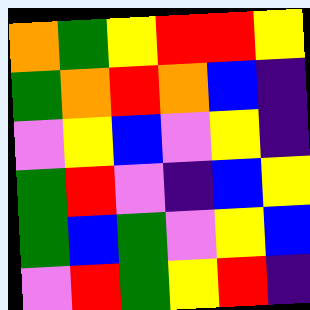[["orange", "green", "yellow", "red", "red", "yellow"], ["green", "orange", "red", "orange", "blue", "indigo"], ["violet", "yellow", "blue", "violet", "yellow", "indigo"], ["green", "red", "violet", "indigo", "blue", "yellow"], ["green", "blue", "green", "violet", "yellow", "blue"], ["violet", "red", "green", "yellow", "red", "indigo"]]